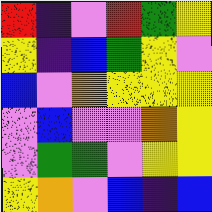[["red", "indigo", "violet", "red", "green", "yellow"], ["yellow", "indigo", "blue", "green", "yellow", "violet"], ["blue", "violet", "orange", "yellow", "yellow", "yellow"], ["violet", "blue", "violet", "violet", "orange", "yellow"], ["violet", "green", "green", "violet", "yellow", "yellow"], ["yellow", "orange", "violet", "blue", "indigo", "blue"]]